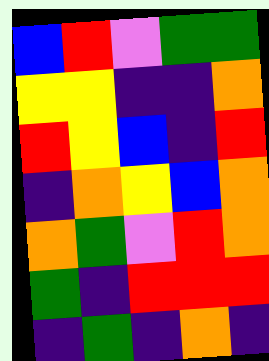[["blue", "red", "violet", "green", "green"], ["yellow", "yellow", "indigo", "indigo", "orange"], ["red", "yellow", "blue", "indigo", "red"], ["indigo", "orange", "yellow", "blue", "orange"], ["orange", "green", "violet", "red", "orange"], ["green", "indigo", "red", "red", "red"], ["indigo", "green", "indigo", "orange", "indigo"]]